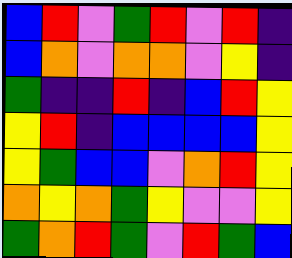[["blue", "red", "violet", "green", "red", "violet", "red", "indigo"], ["blue", "orange", "violet", "orange", "orange", "violet", "yellow", "indigo"], ["green", "indigo", "indigo", "red", "indigo", "blue", "red", "yellow"], ["yellow", "red", "indigo", "blue", "blue", "blue", "blue", "yellow"], ["yellow", "green", "blue", "blue", "violet", "orange", "red", "yellow"], ["orange", "yellow", "orange", "green", "yellow", "violet", "violet", "yellow"], ["green", "orange", "red", "green", "violet", "red", "green", "blue"]]